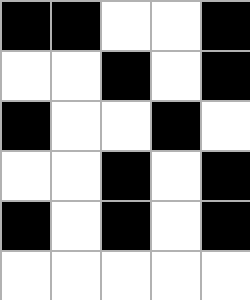[["black", "black", "white", "white", "black"], ["white", "white", "black", "white", "black"], ["black", "white", "white", "black", "white"], ["white", "white", "black", "white", "black"], ["black", "white", "black", "white", "black"], ["white", "white", "white", "white", "white"]]